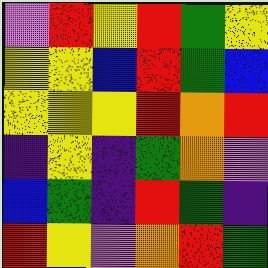[["violet", "red", "yellow", "red", "green", "yellow"], ["yellow", "yellow", "blue", "red", "green", "blue"], ["yellow", "yellow", "yellow", "red", "orange", "red"], ["indigo", "yellow", "indigo", "green", "orange", "violet"], ["blue", "green", "indigo", "red", "green", "indigo"], ["red", "yellow", "violet", "orange", "red", "green"]]